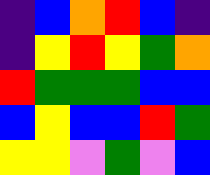[["indigo", "blue", "orange", "red", "blue", "indigo"], ["indigo", "yellow", "red", "yellow", "green", "orange"], ["red", "green", "green", "green", "blue", "blue"], ["blue", "yellow", "blue", "blue", "red", "green"], ["yellow", "yellow", "violet", "green", "violet", "blue"]]